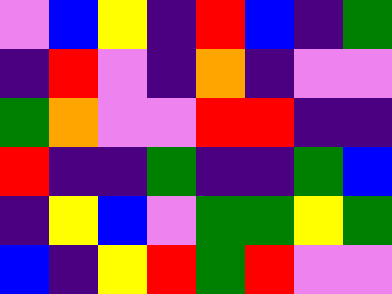[["violet", "blue", "yellow", "indigo", "red", "blue", "indigo", "green"], ["indigo", "red", "violet", "indigo", "orange", "indigo", "violet", "violet"], ["green", "orange", "violet", "violet", "red", "red", "indigo", "indigo"], ["red", "indigo", "indigo", "green", "indigo", "indigo", "green", "blue"], ["indigo", "yellow", "blue", "violet", "green", "green", "yellow", "green"], ["blue", "indigo", "yellow", "red", "green", "red", "violet", "violet"]]